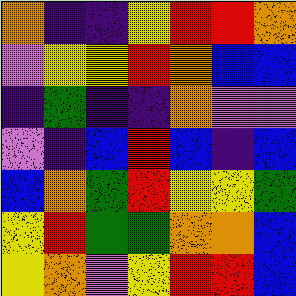[["orange", "indigo", "indigo", "yellow", "red", "red", "orange"], ["violet", "yellow", "yellow", "red", "orange", "blue", "blue"], ["indigo", "green", "indigo", "indigo", "orange", "violet", "violet"], ["violet", "indigo", "blue", "red", "blue", "indigo", "blue"], ["blue", "orange", "green", "red", "yellow", "yellow", "green"], ["yellow", "red", "green", "green", "orange", "orange", "blue"], ["yellow", "orange", "violet", "yellow", "red", "red", "blue"]]